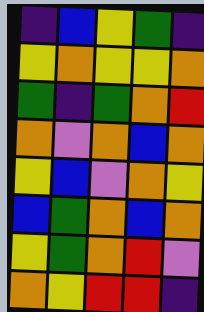[["indigo", "blue", "yellow", "green", "indigo"], ["yellow", "orange", "yellow", "yellow", "orange"], ["green", "indigo", "green", "orange", "red"], ["orange", "violet", "orange", "blue", "orange"], ["yellow", "blue", "violet", "orange", "yellow"], ["blue", "green", "orange", "blue", "orange"], ["yellow", "green", "orange", "red", "violet"], ["orange", "yellow", "red", "red", "indigo"]]